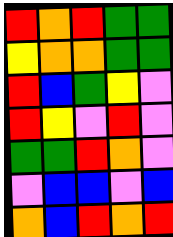[["red", "orange", "red", "green", "green"], ["yellow", "orange", "orange", "green", "green"], ["red", "blue", "green", "yellow", "violet"], ["red", "yellow", "violet", "red", "violet"], ["green", "green", "red", "orange", "violet"], ["violet", "blue", "blue", "violet", "blue"], ["orange", "blue", "red", "orange", "red"]]